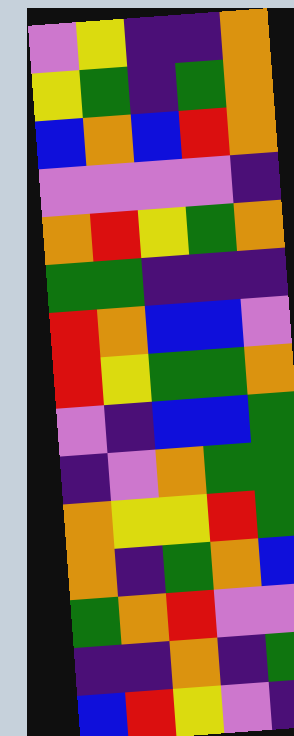[["violet", "yellow", "indigo", "indigo", "orange"], ["yellow", "green", "indigo", "green", "orange"], ["blue", "orange", "blue", "red", "orange"], ["violet", "violet", "violet", "violet", "indigo"], ["orange", "red", "yellow", "green", "orange"], ["green", "green", "indigo", "indigo", "indigo"], ["red", "orange", "blue", "blue", "violet"], ["red", "yellow", "green", "green", "orange"], ["violet", "indigo", "blue", "blue", "green"], ["indigo", "violet", "orange", "green", "green"], ["orange", "yellow", "yellow", "red", "green"], ["orange", "indigo", "green", "orange", "blue"], ["green", "orange", "red", "violet", "violet"], ["indigo", "indigo", "orange", "indigo", "green"], ["blue", "red", "yellow", "violet", "indigo"]]